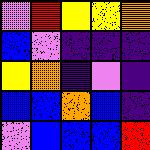[["violet", "red", "yellow", "yellow", "orange"], ["blue", "violet", "indigo", "indigo", "indigo"], ["yellow", "orange", "indigo", "violet", "indigo"], ["blue", "blue", "orange", "blue", "indigo"], ["violet", "blue", "blue", "blue", "red"]]